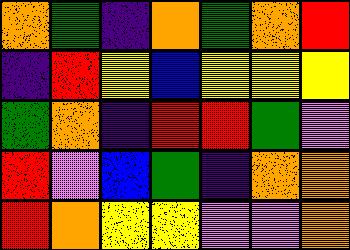[["orange", "green", "indigo", "orange", "green", "orange", "red"], ["indigo", "red", "yellow", "blue", "yellow", "yellow", "yellow"], ["green", "orange", "indigo", "red", "red", "green", "violet"], ["red", "violet", "blue", "green", "indigo", "orange", "orange"], ["red", "orange", "yellow", "yellow", "violet", "violet", "orange"]]